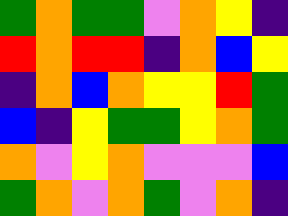[["green", "orange", "green", "green", "violet", "orange", "yellow", "indigo"], ["red", "orange", "red", "red", "indigo", "orange", "blue", "yellow"], ["indigo", "orange", "blue", "orange", "yellow", "yellow", "red", "green"], ["blue", "indigo", "yellow", "green", "green", "yellow", "orange", "green"], ["orange", "violet", "yellow", "orange", "violet", "violet", "violet", "blue"], ["green", "orange", "violet", "orange", "green", "violet", "orange", "indigo"]]